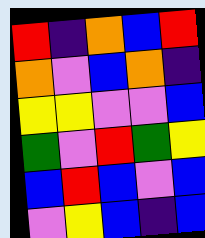[["red", "indigo", "orange", "blue", "red"], ["orange", "violet", "blue", "orange", "indigo"], ["yellow", "yellow", "violet", "violet", "blue"], ["green", "violet", "red", "green", "yellow"], ["blue", "red", "blue", "violet", "blue"], ["violet", "yellow", "blue", "indigo", "blue"]]